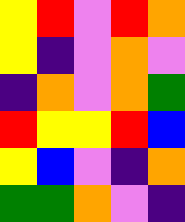[["yellow", "red", "violet", "red", "orange"], ["yellow", "indigo", "violet", "orange", "violet"], ["indigo", "orange", "violet", "orange", "green"], ["red", "yellow", "yellow", "red", "blue"], ["yellow", "blue", "violet", "indigo", "orange"], ["green", "green", "orange", "violet", "indigo"]]